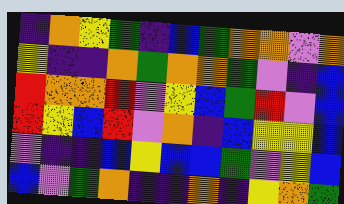[["indigo", "orange", "yellow", "green", "indigo", "blue", "green", "orange", "orange", "violet", "orange"], ["yellow", "indigo", "indigo", "orange", "green", "orange", "orange", "green", "violet", "indigo", "blue"], ["red", "orange", "orange", "red", "violet", "yellow", "blue", "green", "red", "violet", "blue"], ["red", "yellow", "blue", "red", "violet", "orange", "indigo", "blue", "yellow", "yellow", "blue"], ["violet", "indigo", "indigo", "blue", "yellow", "blue", "blue", "green", "violet", "yellow", "blue"], ["blue", "violet", "green", "orange", "indigo", "indigo", "orange", "indigo", "yellow", "orange", "green"]]